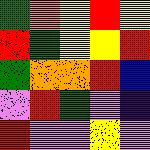[["green", "orange", "yellow", "red", "yellow"], ["red", "green", "yellow", "yellow", "red"], ["green", "orange", "orange", "red", "blue"], ["violet", "red", "green", "violet", "indigo"], ["red", "violet", "violet", "yellow", "violet"]]